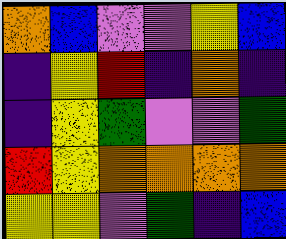[["orange", "blue", "violet", "violet", "yellow", "blue"], ["indigo", "yellow", "red", "indigo", "orange", "indigo"], ["indigo", "yellow", "green", "violet", "violet", "green"], ["red", "yellow", "orange", "orange", "orange", "orange"], ["yellow", "yellow", "violet", "green", "indigo", "blue"]]